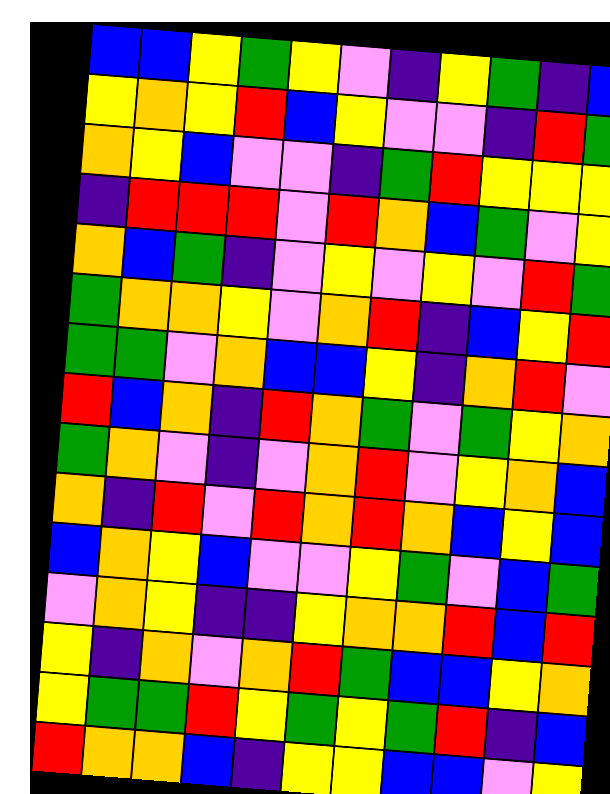[["blue", "blue", "yellow", "green", "yellow", "violet", "indigo", "yellow", "green", "indigo", "blue"], ["yellow", "orange", "yellow", "red", "blue", "yellow", "violet", "violet", "indigo", "red", "green"], ["orange", "yellow", "blue", "violet", "violet", "indigo", "green", "red", "yellow", "yellow", "yellow"], ["indigo", "red", "red", "red", "violet", "red", "orange", "blue", "green", "violet", "yellow"], ["orange", "blue", "green", "indigo", "violet", "yellow", "violet", "yellow", "violet", "red", "green"], ["green", "orange", "orange", "yellow", "violet", "orange", "red", "indigo", "blue", "yellow", "red"], ["green", "green", "violet", "orange", "blue", "blue", "yellow", "indigo", "orange", "red", "violet"], ["red", "blue", "orange", "indigo", "red", "orange", "green", "violet", "green", "yellow", "orange"], ["green", "orange", "violet", "indigo", "violet", "orange", "red", "violet", "yellow", "orange", "blue"], ["orange", "indigo", "red", "violet", "red", "orange", "red", "orange", "blue", "yellow", "blue"], ["blue", "orange", "yellow", "blue", "violet", "violet", "yellow", "green", "violet", "blue", "green"], ["violet", "orange", "yellow", "indigo", "indigo", "yellow", "orange", "orange", "red", "blue", "red"], ["yellow", "indigo", "orange", "violet", "orange", "red", "green", "blue", "blue", "yellow", "orange"], ["yellow", "green", "green", "red", "yellow", "green", "yellow", "green", "red", "indigo", "blue"], ["red", "orange", "orange", "blue", "indigo", "yellow", "yellow", "blue", "blue", "violet", "yellow"]]